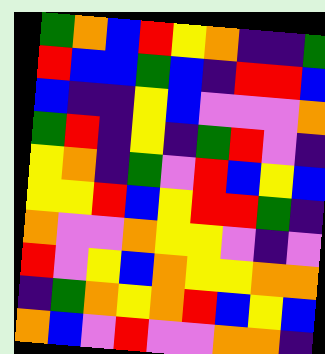[["green", "orange", "blue", "red", "yellow", "orange", "indigo", "indigo", "green"], ["red", "blue", "blue", "green", "blue", "indigo", "red", "red", "blue"], ["blue", "indigo", "indigo", "yellow", "blue", "violet", "violet", "violet", "orange"], ["green", "red", "indigo", "yellow", "indigo", "green", "red", "violet", "indigo"], ["yellow", "orange", "indigo", "green", "violet", "red", "blue", "yellow", "blue"], ["yellow", "yellow", "red", "blue", "yellow", "red", "red", "green", "indigo"], ["orange", "violet", "violet", "orange", "yellow", "yellow", "violet", "indigo", "violet"], ["red", "violet", "yellow", "blue", "orange", "yellow", "yellow", "orange", "orange"], ["indigo", "green", "orange", "yellow", "orange", "red", "blue", "yellow", "blue"], ["orange", "blue", "violet", "red", "violet", "violet", "orange", "orange", "indigo"]]